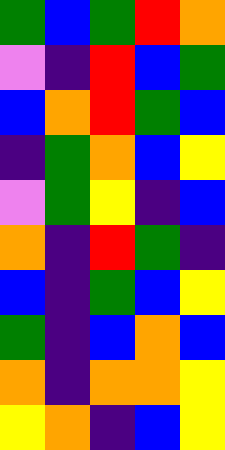[["green", "blue", "green", "red", "orange"], ["violet", "indigo", "red", "blue", "green"], ["blue", "orange", "red", "green", "blue"], ["indigo", "green", "orange", "blue", "yellow"], ["violet", "green", "yellow", "indigo", "blue"], ["orange", "indigo", "red", "green", "indigo"], ["blue", "indigo", "green", "blue", "yellow"], ["green", "indigo", "blue", "orange", "blue"], ["orange", "indigo", "orange", "orange", "yellow"], ["yellow", "orange", "indigo", "blue", "yellow"]]